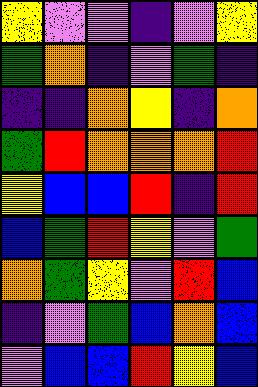[["yellow", "violet", "violet", "indigo", "violet", "yellow"], ["green", "orange", "indigo", "violet", "green", "indigo"], ["indigo", "indigo", "orange", "yellow", "indigo", "orange"], ["green", "red", "orange", "orange", "orange", "red"], ["yellow", "blue", "blue", "red", "indigo", "red"], ["blue", "green", "red", "yellow", "violet", "green"], ["orange", "green", "yellow", "violet", "red", "blue"], ["indigo", "violet", "green", "blue", "orange", "blue"], ["violet", "blue", "blue", "red", "yellow", "blue"]]